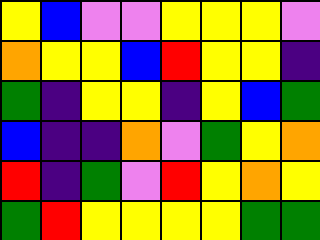[["yellow", "blue", "violet", "violet", "yellow", "yellow", "yellow", "violet"], ["orange", "yellow", "yellow", "blue", "red", "yellow", "yellow", "indigo"], ["green", "indigo", "yellow", "yellow", "indigo", "yellow", "blue", "green"], ["blue", "indigo", "indigo", "orange", "violet", "green", "yellow", "orange"], ["red", "indigo", "green", "violet", "red", "yellow", "orange", "yellow"], ["green", "red", "yellow", "yellow", "yellow", "yellow", "green", "green"]]